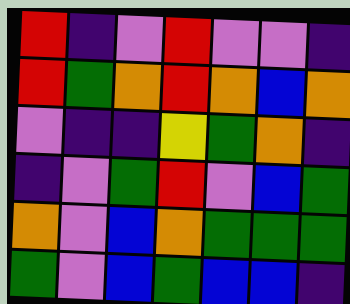[["red", "indigo", "violet", "red", "violet", "violet", "indigo"], ["red", "green", "orange", "red", "orange", "blue", "orange"], ["violet", "indigo", "indigo", "yellow", "green", "orange", "indigo"], ["indigo", "violet", "green", "red", "violet", "blue", "green"], ["orange", "violet", "blue", "orange", "green", "green", "green"], ["green", "violet", "blue", "green", "blue", "blue", "indigo"]]